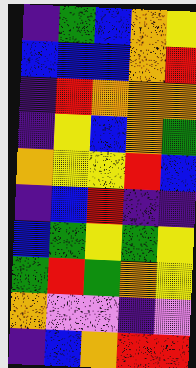[["indigo", "green", "blue", "orange", "yellow"], ["blue", "blue", "blue", "orange", "red"], ["indigo", "red", "orange", "orange", "orange"], ["indigo", "yellow", "blue", "orange", "green"], ["orange", "yellow", "yellow", "red", "blue"], ["indigo", "blue", "red", "indigo", "indigo"], ["blue", "green", "yellow", "green", "yellow"], ["green", "red", "green", "orange", "yellow"], ["orange", "violet", "violet", "indigo", "violet"], ["indigo", "blue", "orange", "red", "red"]]